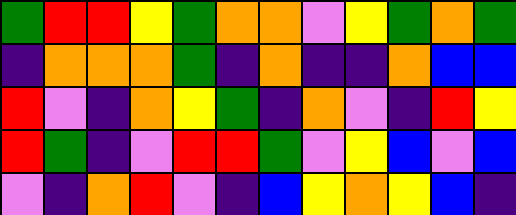[["green", "red", "red", "yellow", "green", "orange", "orange", "violet", "yellow", "green", "orange", "green"], ["indigo", "orange", "orange", "orange", "green", "indigo", "orange", "indigo", "indigo", "orange", "blue", "blue"], ["red", "violet", "indigo", "orange", "yellow", "green", "indigo", "orange", "violet", "indigo", "red", "yellow"], ["red", "green", "indigo", "violet", "red", "red", "green", "violet", "yellow", "blue", "violet", "blue"], ["violet", "indigo", "orange", "red", "violet", "indigo", "blue", "yellow", "orange", "yellow", "blue", "indigo"]]